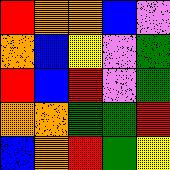[["red", "orange", "orange", "blue", "violet"], ["orange", "blue", "yellow", "violet", "green"], ["red", "blue", "red", "violet", "green"], ["orange", "orange", "green", "green", "red"], ["blue", "orange", "red", "green", "yellow"]]